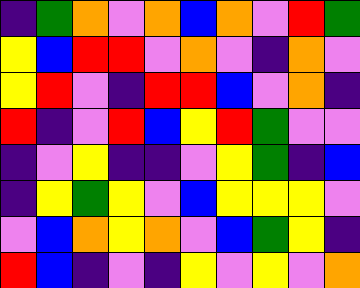[["indigo", "green", "orange", "violet", "orange", "blue", "orange", "violet", "red", "green"], ["yellow", "blue", "red", "red", "violet", "orange", "violet", "indigo", "orange", "violet"], ["yellow", "red", "violet", "indigo", "red", "red", "blue", "violet", "orange", "indigo"], ["red", "indigo", "violet", "red", "blue", "yellow", "red", "green", "violet", "violet"], ["indigo", "violet", "yellow", "indigo", "indigo", "violet", "yellow", "green", "indigo", "blue"], ["indigo", "yellow", "green", "yellow", "violet", "blue", "yellow", "yellow", "yellow", "violet"], ["violet", "blue", "orange", "yellow", "orange", "violet", "blue", "green", "yellow", "indigo"], ["red", "blue", "indigo", "violet", "indigo", "yellow", "violet", "yellow", "violet", "orange"]]